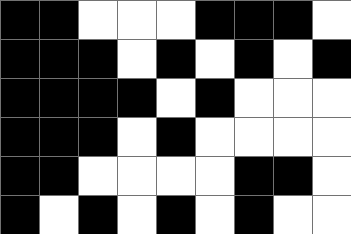[["black", "black", "white", "white", "white", "black", "black", "black", "white"], ["black", "black", "black", "white", "black", "white", "black", "white", "black"], ["black", "black", "black", "black", "white", "black", "white", "white", "white"], ["black", "black", "black", "white", "black", "white", "white", "white", "white"], ["black", "black", "white", "white", "white", "white", "black", "black", "white"], ["black", "white", "black", "white", "black", "white", "black", "white", "white"]]